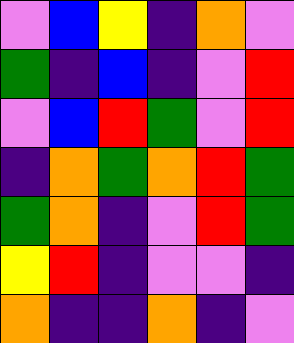[["violet", "blue", "yellow", "indigo", "orange", "violet"], ["green", "indigo", "blue", "indigo", "violet", "red"], ["violet", "blue", "red", "green", "violet", "red"], ["indigo", "orange", "green", "orange", "red", "green"], ["green", "orange", "indigo", "violet", "red", "green"], ["yellow", "red", "indigo", "violet", "violet", "indigo"], ["orange", "indigo", "indigo", "orange", "indigo", "violet"]]